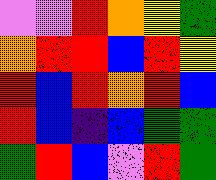[["violet", "violet", "red", "orange", "yellow", "green"], ["orange", "red", "red", "blue", "red", "yellow"], ["red", "blue", "red", "orange", "red", "blue"], ["red", "blue", "indigo", "blue", "green", "green"], ["green", "red", "blue", "violet", "red", "green"]]